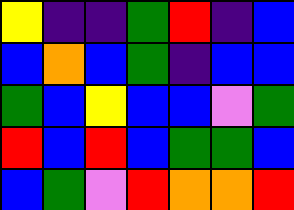[["yellow", "indigo", "indigo", "green", "red", "indigo", "blue"], ["blue", "orange", "blue", "green", "indigo", "blue", "blue"], ["green", "blue", "yellow", "blue", "blue", "violet", "green"], ["red", "blue", "red", "blue", "green", "green", "blue"], ["blue", "green", "violet", "red", "orange", "orange", "red"]]